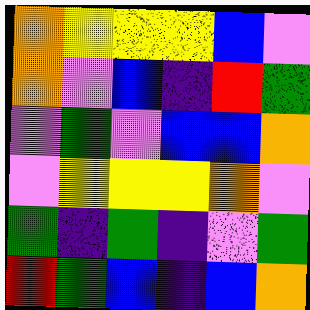[["orange", "yellow", "yellow", "yellow", "blue", "violet"], ["orange", "violet", "blue", "indigo", "red", "green"], ["violet", "green", "violet", "blue", "blue", "orange"], ["violet", "yellow", "yellow", "yellow", "orange", "violet"], ["green", "indigo", "green", "indigo", "violet", "green"], ["red", "green", "blue", "indigo", "blue", "orange"]]